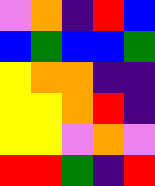[["violet", "orange", "indigo", "red", "blue"], ["blue", "green", "blue", "blue", "green"], ["yellow", "orange", "orange", "indigo", "indigo"], ["yellow", "yellow", "orange", "red", "indigo"], ["yellow", "yellow", "violet", "orange", "violet"], ["red", "red", "green", "indigo", "red"]]